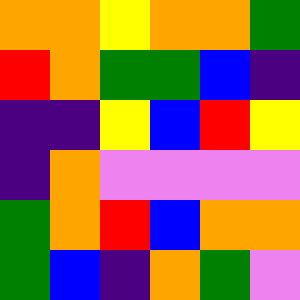[["orange", "orange", "yellow", "orange", "orange", "green"], ["red", "orange", "green", "green", "blue", "indigo"], ["indigo", "indigo", "yellow", "blue", "red", "yellow"], ["indigo", "orange", "violet", "violet", "violet", "violet"], ["green", "orange", "red", "blue", "orange", "orange"], ["green", "blue", "indigo", "orange", "green", "violet"]]